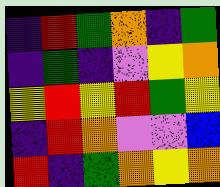[["indigo", "red", "green", "orange", "indigo", "green"], ["indigo", "green", "indigo", "violet", "yellow", "orange"], ["yellow", "red", "yellow", "red", "green", "yellow"], ["indigo", "red", "orange", "violet", "violet", "blue"], ["red", "indigo", "green", "orange", "yellow", "orange"]]